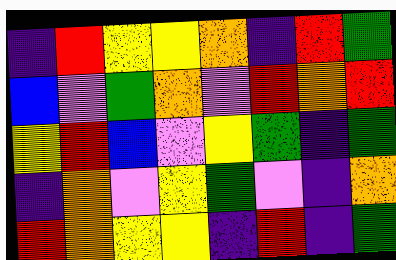[["indigo", "red", "yellow", "yellow", "orange", "indigo", "red", "green"], ["blue", "violet", "green", "orange", "violet", "red", "orange", "red"], ["yellow", "red", "blue", "violet", "yellow", "green", "indigo", "green"], ["indigo", "orange", "violet", "yellow", "green", "violet", "indigo", "orange"], ["red", "orange", "yellow", "yellow", "indigo", "red", "indigo", "green"]]